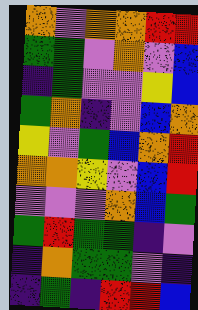[["orange", "violet", "orange", "orange", "red", "red"], ["green", "green", "violet", "orange", "violet", "blue"], ["indigo", "green", "violet", "violet", "yellow", "blue"], ["green", "orange", "indigo", "violet", "blue", "orange"], ["yellow", "violet", "green", "blue", "orange", "red"], ["orange", "orange", "yellow", "violet", "blue", "red"], ["violet", "violet", "violet", "orange", "blue", "green"], ["green", "red", "green", "green", "indigo", "violet"], ["indigo", "orange", "green", "green", "violet", "indigo"], ["indigo", "green", "indigo", "red", "red", "blue"]]